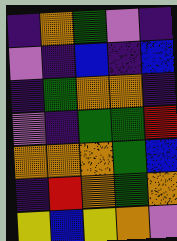[["indigo", "orange", "green", "violet", "indigo"], ["violet", "indigo", "blue", "indigo", "blue"], ["indigo", "green", "orange", "orange", "indigo"], ["violet", "indigo", "green", "green", "red"], ["orange", "orange", "orange", "green", "blue"], ["indigo", "red", "orange", "green", "orange"], ["yellow", "blue", "yellow", "orange", "violet"]]